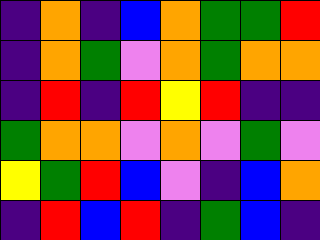[["indigo", "orange", "indigo", "blue", "orange", "green", "green", "red"], ["indigo", "orange", "green", "violet", "orange", "green", "orange", "orange"], ["indigo", "red", "indigo", "red", "yellow", "red", "indigo", "indigo"], ["green", "orange", "orange", "violet", "orange", "violet", "green", "violet"], ["yellow", "green", "red", "blue", "violet", "indigo", "blue", "orange"], ["indigo", "red", "blue", "red", "indigo", "green", "blue", "indigo"]]